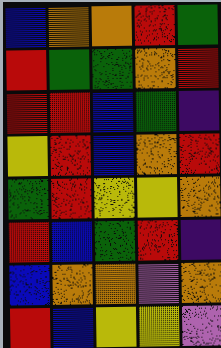[["blue", "orange", "orange", "red", "green"], ["red", "green", "green", "orange", "red"], ["red", "red", "blue", "green", "indigo"], ["yellow", "red", "blue", "orange", "red"], ["green", "red", "yellow", "yellow", "orange"], ["red", "blue", "green", "red", "indigo"], ["blue", "orange", "orange", "violet", "orange"], ["red", "blue", "yellow", "yellow", "violet"]]